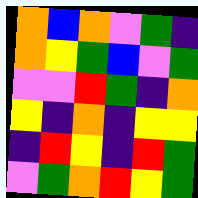[["orange", "blue", "orange", "violet", "green", "indigo"], ["orange", "yellow", "green", "blue", "violet", "green"], ["violet", "violet", "red", "green", "indigo", "orange"], ["yellow", "indigo", "orange", "indigo", "yellow", "yellow"], ["indigo", "red", "yellow", "indigo", "red", "green"], ["violet", "green", "orange", "red", "yellow", "green"]]